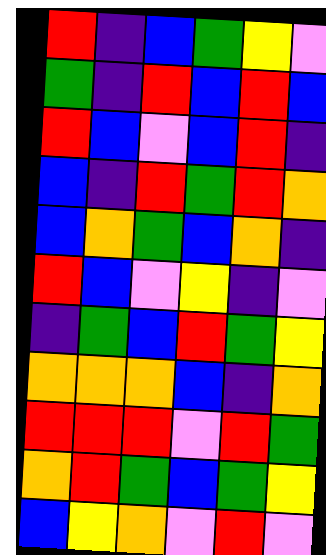[["red", "indigo", "blue", "green", "yellow", "violet"], ["green", "indigo", "red", "blue", "red", "blue"], ["red", "blue", "violet", "blue", "red", "indigo"], ["blue", "indigo", "red", "green", "red", "orange"], ["blue", "orange", "green", "blue", "orange", "indigo"], ["red", "blue", "violet", "yellow", "indigo", "violet"], ["indigo", "green", "blue", "red", "green", "yellow"], ["orange", "orange", "orange", "blue", "indigo", "orange"], ["red", "red", "red", "violet", "red", "green"], ["orange", "red", "green", "blue", "green", "yellow"], ["blue", "yellow", "orange", "violet", "red", "violet"]]